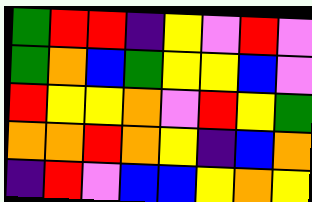[["green", "red", "red", "indigo", "yellow", "violet", "red", "violet"], ["green", "orange", "blue", "green", "yellow", "yellow", "blue", "violet"], ["red", "yellow", "yellow", "orange", "violet", "red", "yellow", "green"], ["orange", "orange", "red", "orange", "yellow", "indigo", "blue", "orange"], ["indigo", "red", "violet", "blue", "blue", "yellow", "orange", "yellow"]]